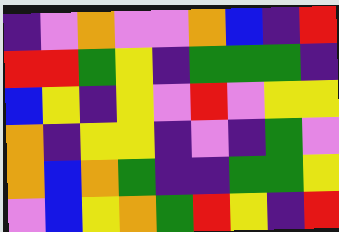[["indigo", "violet", "orange", "violet", "violet", "orange", "blue", "indigo", "red"], ["red", "red", "green", "yellow", "indigo", "green", "green", "green", "indigo"], ["blue", "yellow", "indigo", "yellow", "violet", "red", "violet", "yellow", "yellow"], ["orange", "indigo", "yellow", "yellow", "indigo", "violet", "indigo", "green", "violet"], ["orange", "blue", "orange", "green", "indigo", "indigo", "green", "green", "yellow"], ["violet", "blue", "yellow", "orange", "green", "red", "yellow", "indigo", "red"]]